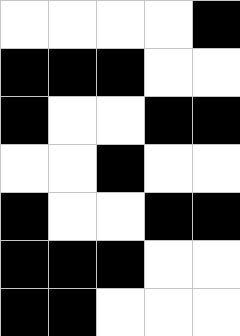[["white", "white", "white", "white", "black"], ["black", "black", "black", "white", "white"], ["black", "white", "white", "black", "black"], ["white", "white", "black", "white", "white"], ["black", "white", "white", "black", "black"], ["black", "black", "black", "white", "white"], ["black", "black", "white", "white", "white"]]